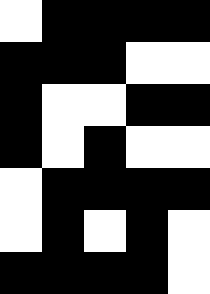[["white", "black", "black", "black", "black"], ["black", "black", "black", "white", "white"], ["black", "white", "white", "black", "black"], ["black", "white", "black", "white", "white"], ["white", "black", "black", "black", "black"], ["white", "black", "white", "black", "white"], ["black", "black", "black", "black", "white"]]